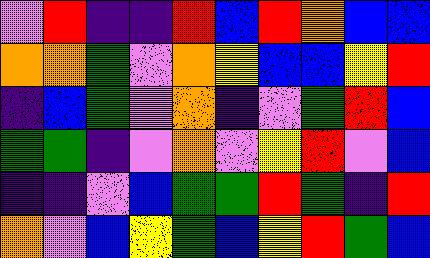[["violet", "red", "indigo", "indigo", "red", "blue", "red", "orange", "blue", "blue"], ["orange", "orange", "green", "violet", "orange", "yellow", "blue", "blue", "yellow", "red"], ["indigo", "blue", "green", "violet", "orange", "indigo", "violet", "green", "red", "blue"], ["green", "green", "indigo", "violet", "orange", "violet", "yellow", "red", "violet", "blue"], ["indigo", "indigo", "violet", "blue", "green", "green", "red", "green", "indigo", "red"], ["orange", "violet", "blue", "yellow", "green", "blue", "yellow", "red", "green", "blue"]]